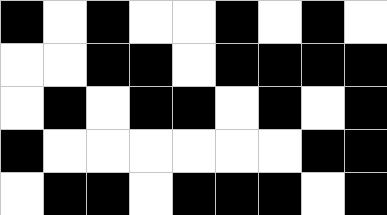[["black", "white", "black", "white", "white", "black", "white", "black", "white"], ["white", "white", "black", "black", "white", "black", "black", "black", "black"], ["white", "black", "white", "black", "black", "white", "black", "white", "black"], ["black", "white", "white", "white", "white", "white", "white", "black", "black"], ["white", "black", "black", "white", "black", "black", "black", "white", "black"]]